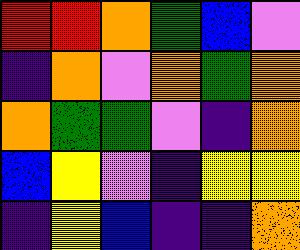[["red", "red", "orange", "green", "blue", "violet"], ["indigo", "orange", "violet", "orange", "green", "orange"], ["orange", "green", "green", "violet", "indigo", "orange"], ["blue", "yellow", "violet", "indigo", "yellow", "yellow"], ["indigo", "yellow", "blue", "indigo", "indigo", "orange"]]